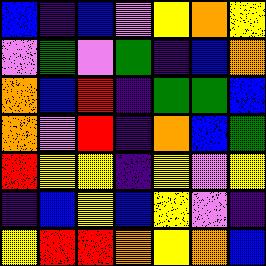[["blue", "indigo", "blue", "violet", "yellow", "orange", "yellow"], ["violet", "green", "violet", "green", "indigo", "blue", "orange"], ["orange", "blue", "red", "indigo", "green", "green", "blue"], ["orange", "violet", "red", "indigo", "orange", "blue", "green"], ["red", "yellow", "yellow", "indigo", "yellow", "violet", "yellow"], ["indigo", "blue", "yellow", "blue", "yellow", "violet", "indigo"], ["yellow", "red", "red", "orange", "yellow", "orange", "blue"]]